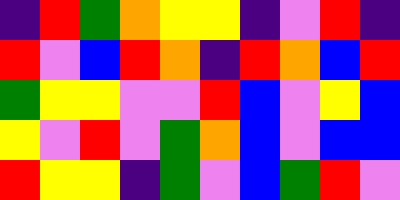[["indigo", "red", "green", "orange", "yellow", "yellow", "indigo", "violet", "red", "indigo"], ["red", "violet", "blue", "red", "orange", "indigo", "red", "orange", "blue", "red"], ["green", "yellow", "yellow", "violet", "violet", "red", "blue", "violet", "yellow", "blue"], ["yellow", "violet", "red", "violet", "green", "orange", "blue", "violet", "blue", "blue"], ["red", "yellow", "yellow", "indigo", "green", "violet", "blue", "green", "red", "violet"]]